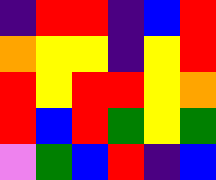[["indigo", "red", "red", "indigo", "blue", "red"], ["orange", "yellow", "yellow", "indigo", "yellow", "red"], ["red", "yellow", "red", "red", "yellow", "orange"], ["red", "blue", "red", "green", "yellow", "green"], ["violet", "green", "blue", "red", "indigo", "blue"]]